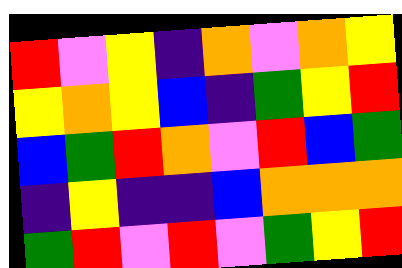[["red", "violet", "yellow", "indigo", "orange", "violet", "orange", "yellow"], ["yellow", "orange", "yellow", "blue", "indigo", "green", "yellow", "red"], ["blue", "green", "red", "orange", "violet", "red", "blue", "green"], ["indigo", "yellow", "indigo", "indigo", "blue", "orange", "orange", "orange"], ["green", "red", "violet", "red", "violet", "green", "yellow", "red"]]